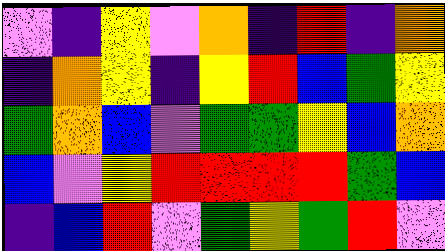[["violet", "indigo", "yellow", "violet", "orange", "indigo", "red", "indigo", "orange"], ["indigo", "orange", "yellow", "indigo", "yellow", "red", "blue", "green", "yellow"], ["green", "orange", "blue", "violet", "green", "green", "yellow", "blue", "orange"], ["blue", "violet", "yellow", "red", "red", "red", "red", "green", "blue"], ["indigo", "blue", "red", "violet", "green", "yellow", "green", "red", "violet"]]